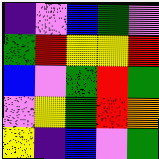[["indigo", "violet", "blue", "green", "violet"], ["green", "red", "yellow", "yellow", "red"], ["blue", "violet", "green", "red", "green"], ["violet", "yellow", "green", "red", "orange"], ["yellow", "indigo", "blue", "violet", "green"]]